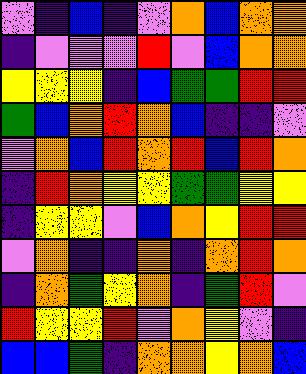[["violet", "indigo", "blue", "indigo", "violet", "orange", "blue", "orange", "orange"], ["indigo", "violet", "violet", "violet", "red", "violet", "blue", "orange", "orange"], ["yellow", "yellow", "yellow", "indigo", "blue", "green", "green", "red", "red"], ["green", "blue", "orange", "red", "orange", "blue", "indigo", "indigo", "violet"], ["violet", "orange", "blue", "red", "orange", "red", "blue", "red", "orange"], ["indigo", "red", "orange", "yellow", "yellow", "green", "green", "yellow", "yellow"], ["indigo", "yellow", "yellow", "violet", "blue", "orange", "yellow", "red", "red"], ["violet", "orange", "indigo", "indigo", "orange", "indigo", "orange", "red", "orange"], ["indigo", "orange", "green", "yellow", "orange", "indigo", "green", "red", "violet"], ["red", "yellow", "yellow", "red", "violet", "orange", "yellow", "violet", "indigo"], ["blue", "blue", "green", "indigo", "orange", "orange", "yellow", "orange", "blue"]]